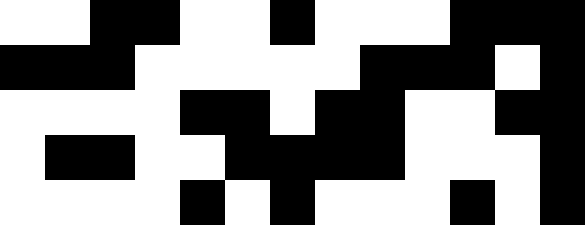[["white", "white", "black", "black", "white", "white", "black", "white", "white", "white", "black", "black", "black"], ["black", "black", "black", "white", "white", "white", "white", "white", "black", "black", "black", "white", "black"], ["white", "white", "white", "white", "black", "black", "white", "black", "black", "white", "white", "black", "black"], ["white", "black", "black", "white", "white", "black", "black", "black", "black", "white", "white", "white", "black"], ["white", "white", "white", "white", "black", "white", "black", "white", "white", "white", "black", "white", "black"]]